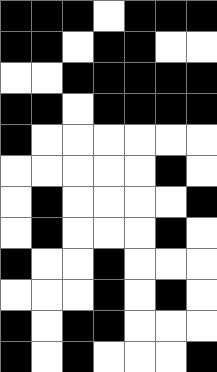[["black", "black", "black", "white", "black", "black", "black"], ["black", "black", "white", "black", "black", "white", "white"], ["white", "white", "black", "black", "black", "black", "black"], ["black", "black", "white", "black", "black", "black", "black"], ["black", "white", "white", "white", "white", "white", "white"], ["white", "white", "white", "white", "white", "black", "white"], ["white", "black", "white", "white", "white", "white", "black"], ["white", "black", "white", "white", "white", "black", "white"], ["black", "white", "white", "black", "white", "white", "white"], ["white", "white", "white", "black", "white", "black", "white"], ["black", "white", "black", "black", "white", "white", "white"], ["black", "white", "black", "white", "white", "white", "black"]]